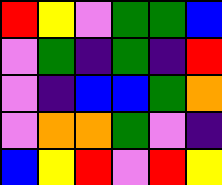[["red", "yellow", "violet", "green", "green", "blue"], ["violet", "green", "indigo", "green", "indigo", "red"], ["violet", "indigo", "blue", "blue", "green", "orange"], ["violet", "orange", "orange", "green", "violet", "indigo"], ["blue", "yellow", "red", "violet", "red", "yellow"]]